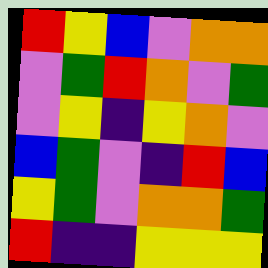[["red", "yellow", "blue", "violet", "orange", "orange"], ["violet", "green", "red", "orange", "violet", "green"], ["violet", "yellow", "indigo", "yellow", "orange", "violet"], ["blue", "green", "violet", "indigo", "red", "blue"], ["yellow", "green", "violet", "orange", "orange", "green"], ["red", "indigo", "indigo", "yellow", "yellow", "yellow"]]